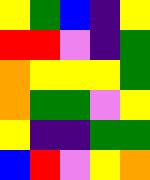[["yellow", "green", "blue", "indigo", "yellow"], ["red", "red", "violet", "indigo", "green"], ["orange", "yellow", "yellow", "yellow", "green"], ["orange", "green", "green", "violet", "yellow"], ["yellow", "indigo", "indigo", "green", "green"], ["blue", "red", "violet", "yellow", "orange"]]